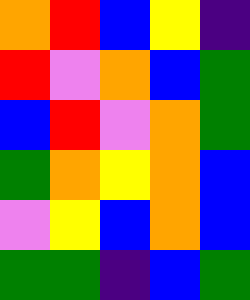[["orange", "red", "blue", "yellow", "indigo"], ["red", "violet", "orange", "blue", "green"], ["blue", "red", "violet", "orange", "green"], ["green", "orange", "yellow", "orange", "blue"], ["violet", "yellow", "blue", "orange", "blue"], ["green", "green", "indigo", "blue", "green"]]